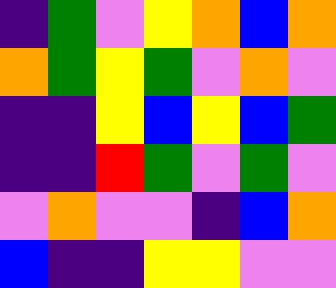[["indigo", "green", "violet", "yellow", "orange", "blue", "orange"], ["orange", "green", "yellow", "green", "violet", "orange", "violet"], ["indigo", "indigo", "yellow", "blue", "yellow", "blue", "green"], ["indigo", "indigo", "red", "green", "violet", "green", "violet"], ["violet", "orange", "violet", "violet", "indigo", "blue", "orange"], ["blue", "indigo", "indigo", "yellow", "yellow", "violet", "violet"]]